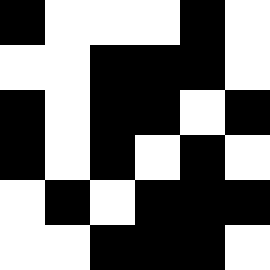[["black", "white", "white", "white", "black", "white"], ["white", "white", "black", "black", "black", "white"], ["black", "white", "black", "black", "white", "black"], ["black", "white", "black", "white", "black", "white"], ["white", "black", "white", "black", "black", "black"], ["white", "white", "black", "black", "black", "white"]]